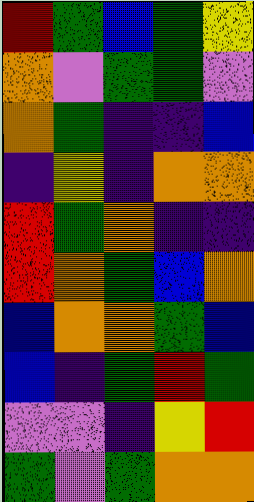[["red", "green", "blue", "green", "yellow"], ["orange", "violet", "green", "green", "violet"], ["orange", "green", "indigo", "indigo", "blue"], ["indigo", "yellow", "indigo", "orange", "orange"], ["red", "green", "orange", "indigo", "indigo"], ["red", "orange", "green", "blue", "orange"], ["blue", "orange", "orange", "green", "blue"], ["blue", "indigo", "green", "red", "green"], ["violet", "violet", "indigo", "yellow", "red"], ["green", "violet", "green", "orange", "orange"]]